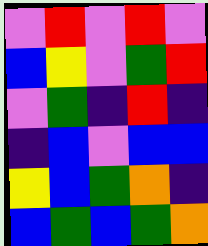[["violet", "red", "violet", "red", "violet"], ["blue", "yellow", "violet", "green", "red"], ["violet", "green", "indigo", "red", "indigo"], ["indigo", "blue", "violet", "blue", "blue"], ["yellow", "blue", "green", "orange", "indigo"], ["blue", "green", "blue", "green", "orange"]]